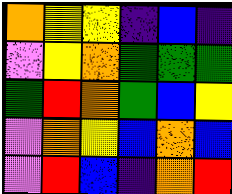[["orange", "yellow", "yellow", "indigo", "blue", "indigo"], ["violet", "yellow", "orange", "green", "green", "green"], ["green", "red", "orange", "green", "blue", "yellow"], ["violet", "orange", "yellow", "blue", "orange", "blue"], ["violet", "red", "blue", "indigo", "orange", "red"]]